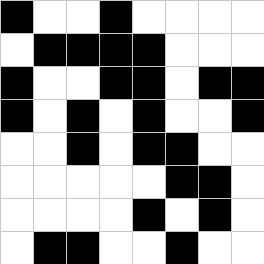[["black", "white", "white", "black", "white", "white", "white", "white"], ["white", "black", "black", "black", "black", "white", "white", "white"], ["black", "white", "white", "black", "black", "white", "black", "black"], ["black", "white", "black", "white", "black", "white", "white", "black"], ["white", "white", "black", "white", "black", "black", "white", "white"], ["white", "white", "white", "white", "white", "black", "black", "white"], ["white", "white", "white", "white", "black", "white", "black", "white"], ["white", "black", "black", "white", "white", "black", "white", "white"]]